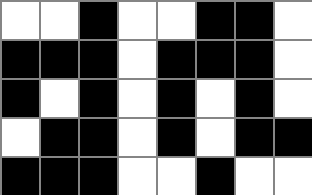[["white", "white", "black", "white", "white", "black", "black", "white"], ["black", "black", "black", "white", "black", "black", "black", "white"], ["black", "white", "black", "white", "black", "white", "black", "white"], ["white", "black", "black", "white", "black", "white", "black", "black"], ["black", "black", "black", "white", "white", "black", "white", "white"]]